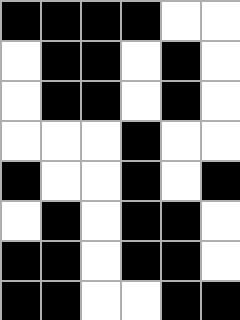[["black", "black", "black", "black", "white", "white"], ["white", "black", "black", "white", "black", "white"], ["white", "black", "black", "white", "black", "white"], ["white", "white", "white", "black", "white", "white"], ["black", "white", "white", "black", "white", "black"], ["white", "black", "white", "black", "black", "white"], ["black", "black", "white", "black", "black", "white"], ["black", "black", "white", "white", "black", "black"]]